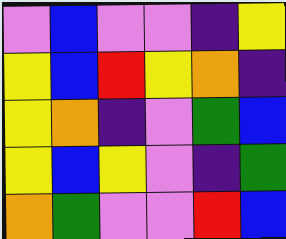[["violet", "blue", "violet", "violet", "indigo", "yellow"], ["yellow", "blue", "red", "yellow", "orange", "indigo"], ["yellow", "orange", "indigo", "violet", "green", "blue"], ["yellow", "blue", "yellow", "violet", "indigo", "green"], ["orange", "green", "violet", "violet", "red", "blue"]]